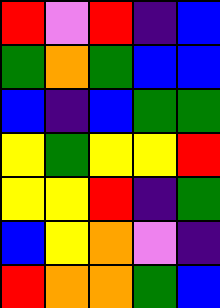[["red", "violet", "red", "indigo", "blue"], ["green", "orange", "green", "blue", "blue"], ["blue", "indigo", "blue", "green", "green"], ["yellow", "green", "yellow", "yellow", "red"], ["yellow", "yellow", "red", "indigo", "green"], ["blue", "yellow", "orange", "violet", "indigo"], ["red", "orange", "orange", "green", "blue"]]